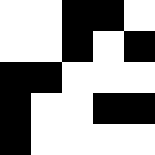[["white", "white", "black", "black", "white"], ["white", "white", "black", "white", "black"], ["black", "black", "white", "white", "white"], ["black", "white", "white", "black", "black"], ["black", "white", "white", "white", "white"]]